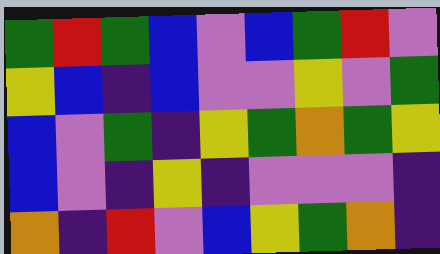[["green", "red", "green", "blue", "violet", "blue", "green", "red", "violet"], ["yellow", "blue", "indigo", "blue", "violet", "violet", "yellow", "violet", "green"], ["blue", "violet", "green", "indigo", "yellow", "green", "orange", "green", "yellow"], ["blue", "violet", "indigo", "yellow", "indigo", "violet", "violet", "violet", "indigo"], ["orange", "indigo", "red", "violet", "blue", "yellow", "green", "orange", "indigo"]]